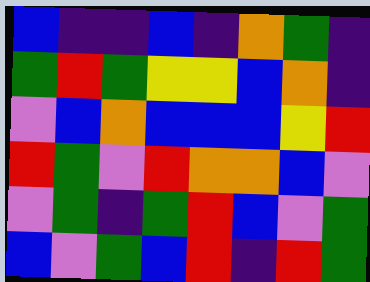[["blue", "indigo", "indigo", "blue", "indigo", "orange", "green", "indigo"], ["green", "red", "green", "yellow", "yellow", "blue", "orange", "indigo"], ["violet", "blue", "orange", "blue", "blue", "blue", "yellow", "red"], ["red", "green", "violet", "red", "orange", "orange", "blue", "violet"], ["violet", "green", "indigo", "green", "red", "blue", "violet", "green"], ["blue", "violet", "green", "blue", "red", "indigo", "red", "green"]]